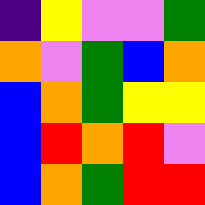[["indigo", "yellow", "violet", "violet", "green"], ["orange", "violet", "green", "blue", "orange"], ["blue", "orange", "green", "yellow", "yellow"], ["blue", "red", "orange", "red", "violet"], ["blue", "orange", "green", "red", "red"]]